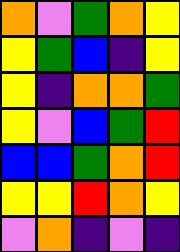[["orange", "violet", "green", "orange", "yellow"], ["yellow", "green", "blue", "indigo", "yellow"], ["yellow", "indigo", "orange", "orange", "green"], ["yellow", "violet", "blue", "green", "red"], ["blue", "blue", "green", "orange", "red"], ["yellow", "yellow", "red", "orange", "yellow"], ["violet", "orange", "indigo", "violet", "indigo"]]